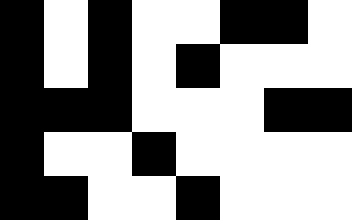[["black", "white", "black", "white", "white", "black", "black", "white"], ["black", "white", "black", "white", "black", "white", "white", "white"], ["black", "black", "black", "white", "white", "white", "black", "black"], ["black", "white", "white", "black", "white", "white", "white", "white"], ["black", "black", "white", "white", "black", "white", "white", "white"]]